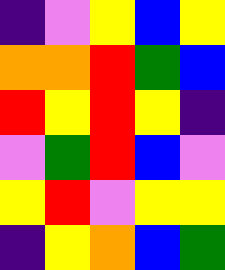[["indigo", "violet", "yellow", "blue", "yellow"], ["orange", "orange", "red", "green", "blue"], ["red", "yellow", "red", "yellow", "indigo"], ["violet", "green", "red", "blue", "violet"], ["yellow", "red", "violet", "yellow", "yellow"], ["indigo", "yellow", "orange", "blue", "green"]]